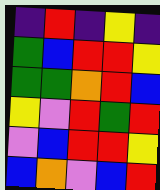[["indigo", "red", "indigo", "yellow", "indigo"], ["green", "blue", "red", "red", "yellow"], ["green", "green", "orange", "red", "blue"], ["yellow", "violet", "red", "green", "red"], ["violet", "blue", "red", "red", "yellow"], ["blue", "orange", "violet", "blue", "red"]]